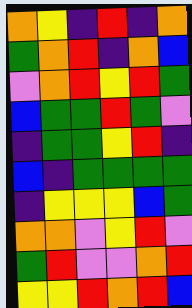[["orange", "yellow", "indigo", "red", "indigo", "orange"], ["green", "orange", "red", "indigo", "orange", "blue"], ["violet", "orange", "red", "yellow", "red", "green"], ["blue", "green", "green", "red", "green", "violet"], ["indigo", "green", "green", "yellow", "red", "indigo"], ["blue", "indigo", "green", "green", "green", "green"], ["indigo", "yellow", "yellow", "yellow", "blue", "green"], ["orange", "orange", "violet", "yellow", "red", "violet"], ["green", "red", "violet", "violet", "orange", "red"], ["yellow", "yellow", "red", "orange", "red", "blue"]]